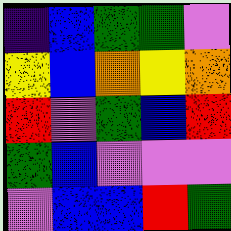[["indigo", "blue", "green", "green", "violet"], ["yellow", "blue", "orange", "yellow", "orange"], ["red", "violet", "green", "blue", "red"], ["green", "blue", "violet", "violet", "violet"], ["violet", "blue", "blue", "red", "green"]]